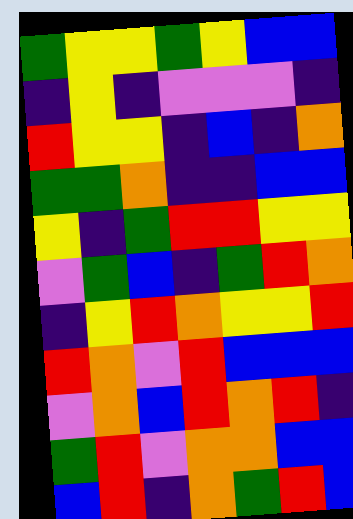[["green", "yellow", "yellow", "green", "yellow", "blue", "blue"], ["indigo", "yellow", "indigo", "violet", "violet", "violet", "indigo"], ["red", "yellow", "yellow", "indigo", "blue", "indigo", "orange"], ["green", "green", "orange", "indigo", "indigo", "blue", "blue"], ["yellow", "indigo", "green", "red", "red", "yellow", "yellow"], ["violet", "green", "blue", "indigo", "green", "red", "orange"], ["indigo", "yellow", "red", "orange", "yellow", "yellow", "red"], ["red", "orange", "violet", "red", "blue", "blue", "blue"], ["violet", "orange", "blue", "red", "orange", "red", "indigo"], ["green", "red", "violet", "orange", "orange", "blue", "blue"], ["blue", "red", "indigo", "orange", "green", "red", "blue"]]